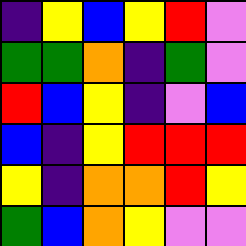[["indigo", "yellow", "blue", "yellow", "red", "violet"], ["green", "green", "orange", "indigo", "green", "violet"], ["red", "blue", "yellow", "indigo", "violet", "blue"], ["blue", "indigo", "yellow", "red", "red", "red"], ["yellow", "indigo", "orange", "orange", "red", "yellow"], ["green", "blue", "orange", "yellow", "violet", "violet"]]